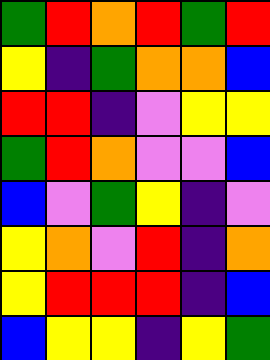[["green", "red", "orange", "red", "green", "red"], ["yellow", "indigo", "green", "orange", "orange", "blue"], ["red", "red", "indigo", "violet", "yellow", "yellow"], ["green", "red", "orange", "violet", "violet", "blue"], ["blue", "violet", "green", "yellow", "indigo", "violet"], ["yellow", "orange", "violet", "red", "indigo", "orange"], ["yellow", "red", "red", "red", "indigo", "blue"], ["blue", "yellow", "yellow", "indigo", "yellow", "green"]]